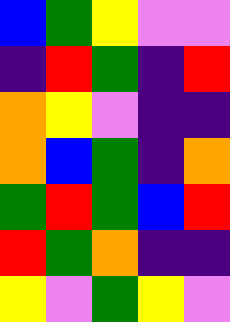[["blue", "green", "yellow", "violet", "violet"], ["indigo", "red", "green", "indigo", "red"], ["orange", "yellow", "violet", "indigo", "indigo"], ["orange", "blue", "green", "indigo", "orange"], ["green", "red", "green", "blue", "red"], ["red", "green", "orange", "indigo", "indigo"], ["yellow", "violet", "green", "yellow", "violet"]]